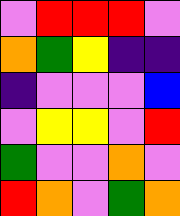[["violet", "red", "red", "red", "violet"], ["orange", "green", "yellow", "indigo", "indigo"], ["indigo", "violet", "violet", "violet", "blue"], ["violet", "yellow", "yellow", "violet", "red"], ["green", "violet", "violet", "orange", "violet"], ["red", "orange", "violet", "green", "orange"]]